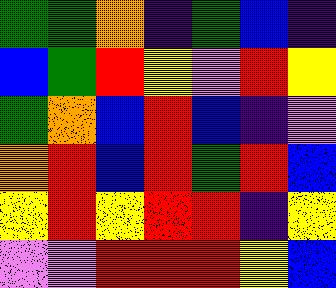[["green", "green", "orange", "indigo", "green", "blue", "indigo"], ["blue", "green", "red", "yellow", "violet", "red", "yellow"], ["green", "orange", "blue", "red", "blue", "indigo", "violet"], ["orange", "red", "blue", "red", "green", "red", "blue"], ["yellow", "red", "yellow", "red", "red", "indigo", "yellow"], ["violet", "violet", "red", "red", "red", "yellow", "blue"]]